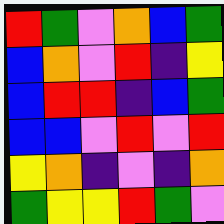[["red", "green", "violet", "orange", "blue", "green"], ["blue", "orange", "violet", "red", "indigo", "yellow"], ["blue", "red", "red", "indigo", "blue", "green"], ["blue", "blue", "violet", "red", "violet", "red"], ["yellow", "orange", "indigo", "violet", "indigo", "orange"], ["green", "yellow", "yellow", "red", "green", "violet"]]